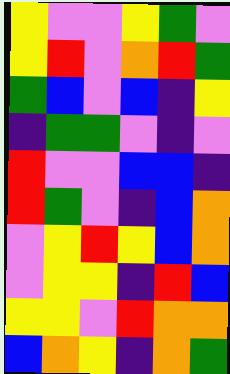[["yellow", "violet", "violet", "yellow", "green", "violet"], ["yellow", "red", "violet", "orange", "red", "green"], ["green", "blue", "violet", "blue", "indigo", "yellow"], ["indigo", "green", "green", "violet", "indigo", "violet"], ["red", "violet", "violet", "blue", "blue", "indigo"], ["red", "green", "violet", "indigo", "blue", "orange"], ["violet", "yellow", "red", "yellow", "blue", "orange"], ["violet", "yellow", "yellow", "indigo", "red", "blue"], ["yellow", "yellow", "violet", "red", "orange", "orange"], ["blue", "orange", "yellow", "indigo", "orange", "green"]]